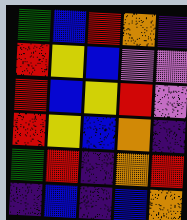[["green", "blue", "red", "orange", "indigo"], ["red", "yellow", "blue", "violet", "violet"], ["red", "blue", "yellow", "red", "violet"], ["red", "yellow", "blue", "orange", "indigo"], ["green", "red", "indigo", "orange", "red"], ["indigo", "blue", "indigo", "blue", "orange"]]